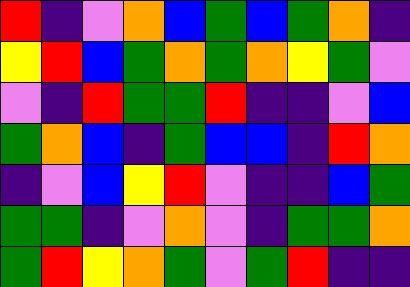[["red", "indigo", "violet", "orange", "blue", "green", "blue", "green", "orange", "indigo"], ["yellow", "red", "blue", "green", "orange", "green", "orange", "yellow", "green", "violet"], ["violet", "indigo", "red", "green", "green", "red", "indigo", "indigo", "violet", "blue"], ["green", "orange", "blue", "indigo", "green", "blue", "blue", "indigo", "red", "orange"], ["indigo", "violet", "blue", "yellow", "red", "violet", "indigo", "indigo", "blue", "green"], ["green", "green", "indigo", "violet", "orange", "violet", "indigo", "green", "green", "orange"], ["green", "red", "yellow", "orange", "green", "violet", "green", "red", "indigo", "indigo"]]